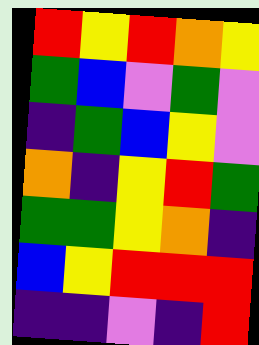[["red", "yellow", "red", "orange", "yellow"], ["green", "blue", "violet", "green", "violet"], ["indigo", "green", "blue", "yellow", "violet"], ["orange", "indigo", "yellow", "red", "green"], ["green", "green", "yellow", "orange", "indigo"], ["blue", "yellow", "red", "red", "red"], ["indigo", "indigo", "violet", "indigo", "red"]]